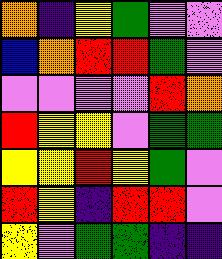[["orange", "indigo", "yellow", "green", "violet", "violet"], ["blue", "orange", "red", "red", "green", "violet"], ["violet", "violet", "violet", "violet", "red", "orange"], ["red", "yellow", "yellow", "violet", "green", "green"], ["yellow", "yellow", "red", "yellow", "green", "violet"], ["red", "yellow", "indigo", "red", "red", "violet"], ["yellow", "violet", "green", "green", "indigo", "indigo"]]